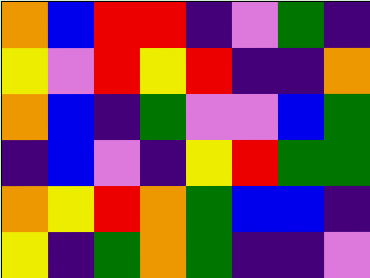[["orange", "blue", "red", "red", "indigo", "violet", "green", "indigo"], ["yellow", "violet", "red", "yellow", "red", "indigo", "indigo", "orange"], ["orange", "blue", "indigo", "green", "violet", "violet", "blue", "green"], ["indigo", "blue", "violet", "indigo", "yellow", "red", "green", "green"], ["orange", "yellow", "red", "orange", "green", "blue", "blue", "indigo"], ["yellow", "indigo", "green", "orange", "green", "indigo", "indigo", "violet"]]